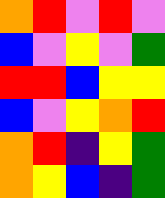[["orange", "red", "violet", "red", "violet"], ["blue", "violet", "yellow", "violet", "green"], ["red", "red", "blue", "yellow", "yellow"], ["blue", "violet", "yellow", "orange", "red"], ["orange", "red", "indigo", "yellow", "green"], ["orange", "yellow", "blue", "indigo", "green"]]